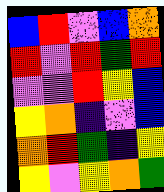[["blue", "red", "violet", "blue", "orange"], ["red", "violet", "red", "green", "red"], ["violet", "violet", "red", "yellow", "blue"], ["yellow", "orange", "indigo", "violet", "blue"], ["orange", "red", "green", "indigo", "yellow"], ["yellow", "violet", "yellow", "orange", "green"]]